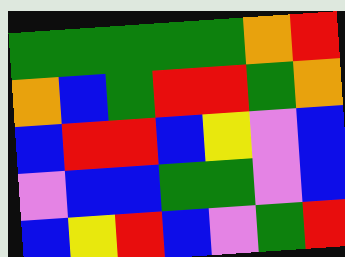[["green", "green", "green", "green", "green", "orange", "red"], ["orange", "blue", "green", "red", "red", "green", "orange"], ["blue", "red", "red", "blue", "yellow", "violet", "blue"], ["violet", "blue", "blue", "green", "green", "violet", "blue"], ["blue", "yellow", "red", "blue", "violet", "green", "red"]]